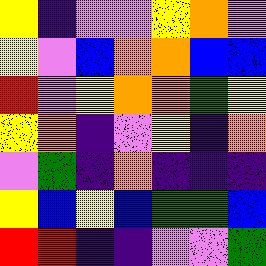[["yellow", "indigo", "violet", "violet", "yellow", "orange", "violet"], ["yellow", "violet", "blue", "orange", "orange", "blue", "blue"], ["red", "violet", "yellow", "orange", "orange", "green", "yellow"], ["yellow", "orange", "indigo", "violet", "yellow", "indigo", "orange"], ["violet", "green", "indigo", "orange", "indigo", "indigo", "indigo"], ["yellow", "blue", "yellow", "blue", "green", "green", "blue"], ["red", "red", "indigo", "indigo", "violet", "violet", "green"]]